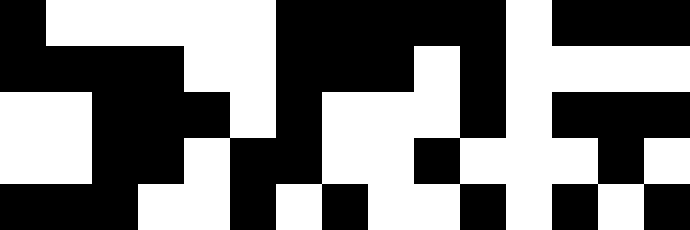[["black", "white", "white", "white", "white", "white", "black", "black", "black", "black", "black", "white", "black", "black", "black"], ["black", "black", "black", "black", "white", "white", "black", "black", "black", "white", "black", "white", "white", "white", "white"], ["white", "white", "black", "black", "black", "white", "black", "white", "white", "white", "black", "white", "black", "black", "black"], ["white", "white", "black", "black", "white", "black", "black", "white", "white", "black", "white", "white", "white", "black", "white"], ["black", "black", "black", "white", "white", "black", "white", "black", "white", "white", "black", "white", "black", "white", "black"]]